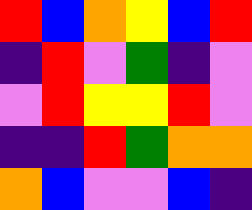[["red", "blue", "orange", "yellow", "blue", "red"], ["indigo", "red", "violet", "green", "indigo", "violet"], ["violet", "red", "yellow", "yellow", "red", "violet"], ["indigo", "indigo", "red", "green", "orange", "orange"], ["orange", "blue", "violet", "violet", "blue", "indigo"]]